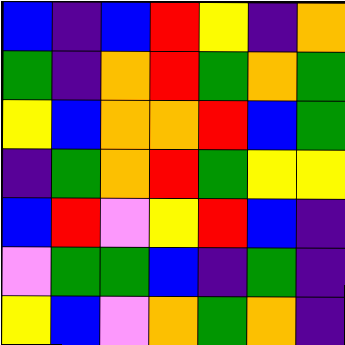[["blue", "indigo", "blue", "red", "yellow", "indigo", "orange"], ["green", "indigo", "orange", "red", "green", "orange", "green"], ["yellow", "blue", "orange", "orange", "red", "blue", "green"], ["indigo", "green", "orange", "red", "green", "yellow", "yellow"], ["blue", "red", "violet", "yellow", "red", "blue", "indigo"], ["violet", "green", "green", "blue", "indigo", "green", "indigo"], ["yellow", "blue", "violet", "orange", "green", "orange", "indigo"]]